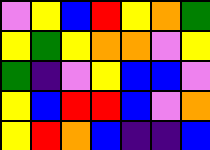[["violet", "yellow", "blue", "red", "yellow", "orange", "green"], ["yellow", "green", "yellow", "orange", "orange", "violet", "yellow"], ["green", "indigo", "violet", "yellow", "blue", "blue", "violet"], ["yellow", "blue", "red", "red", "blue", "violet", "orange"], ["yellow", "red", "orange", "blue", "indigo", "indigo", "blue"]]